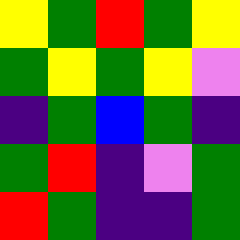[["yellow", "green", "red", "green", "yellow"], ["green", "yellow", "green", "yellow", "violet"], ["indigo", "green", "blue", "green", "indigo"], ["green", "red", "indigo", "violet", "green"], ["red", "green", "indigo", "indigo", "green"]]